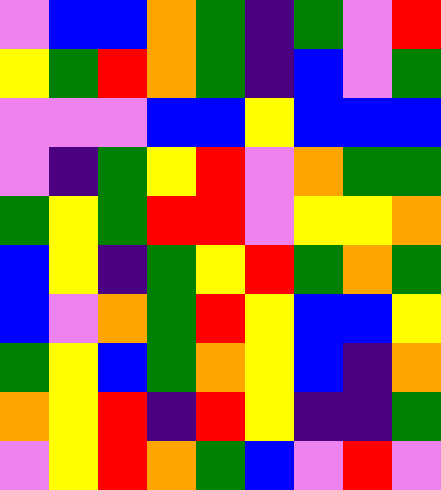[["violet", "blue", "blue", "orange", "green", "indigo", "green", "violet", "red"], ["yellow", "green", "red", "orange", "green", "indigo", "blue", "violet", "green"], ["violet", "violet", "violet", "blue", "blue", "yellow", "blue", "blue", "blue"], ["violet", "indigo", "green", "yellow", "red", "violet", "orange", "green", "green"], ["green", "yellow", "green", "red", "red", "violet", "yellow", "yellow", "orange"], ["blue", "yellow", "indigo", "green", "yellow", "red", "green", "orange", "green"], ["blue", "violet", "orange", "green", "red", "yellow", "blue", "blue", "yellow"], ["green", "yellow", "blue", "green", "orange", "yellow", "blue", "indigo", "orange"], ["orange", "yellow", "red", "indigo", "red", "yellow", "indigo", "indigo", "green"], ["violet", "yellow", "red", "orange", "green", "blue", "violet", "red", "violet"]]